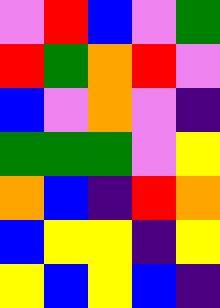[["violet", "red", "blue", "violet", "green"], ["red", "green", "orange", "red", "violet"], ["blue", "violet", "orange", "violet", "indigo"], ["green", "green", "green", "violet", "yellow"], ["orange", "blue", "indigo", "red", "orange"], ["blue", "yellow", "yellow", "indigo", "yellow"], ["yellow", "blue", "yellow", "blue", "indigo"]]